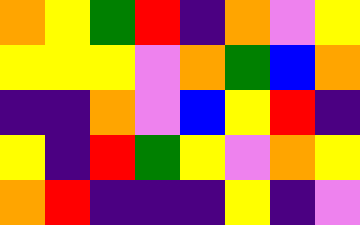[["orange", "yellow", "green", "red", "indigo", "orange", "violet", "yellow"], ["yellow", "yellow", "yellow", "violet", "orange", "green", "blue", "orange"], ["indigo", "indigo", "orange", "violet", "blue", "yellow", "red", "indigo"], ["yellow", "indigo", "red", "green", "yellow", "violet", "orange", "yellow"], ["orange", "red", "indigo", "indigo", "indigo", "yellow", "indigo", "violet"]]